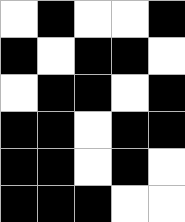[["white", "black", "white", "white", "black"], ["black", "white", "black", "black", "white"], ["white", "black", "black", "white", "black"], ["black", "black", "white", "black", "black"], ["black", "black", "white", "black", "white"], ["black", "black", "black", "white", "white"]]